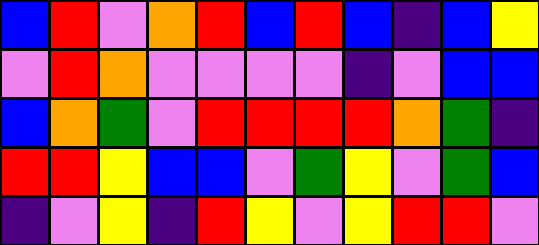[["blue", "red", "violet", "orange", "red", "blue", "red", "blue", "indigo", "blue", "yellow"], ["violet", "red", "orange", "violet", "violet", "violet", "violet", "indigo", "violet", "blue", "blue"], ["blue", "orange", "green", "violet", "red", "red", "red", "red", "orange", "green", "indigo"], ["red", "red", "yellow", "blue", "blue", "violet", "green", "yellow", "violet", "green", "blue"], ["indigo", "violet", "yellow", "indigo", "red", "yellow", "violet", "yellow", "red", "red", "violet"]]